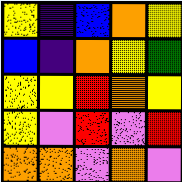[["yellow", "indigo", "blue", "orange", "yellow"], ["blue", "indigo", "orange", "yellow", "green"], ["yellow", "yellow", "red", "orange", "yellow"], ["yellow", "violet", "red", "violet", "red"], ["orange", "orange", "violet", "orange", "violet"]]